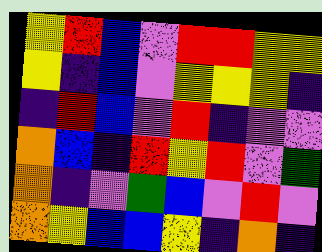[["yellow", "red", "blue", "violet", "red", "red", "yellow", "yellow"], ["yellow", "indigo", "blue", "violet", "yellow", "yellow", "yellow", "indigo"], ["indigo", "red", "blue", "violet", "red", "indigo", "violet", "violet"], ["orange", "blue", "indigo", "red", "yellow", "red", "violet", "green"], ["orange", "indigo", "violet", "green", "blue", "violet", "red", "violet"], ["orange", "yellow", "blue", "blue", "yellow", "indigo", "orange", "indigo"]]